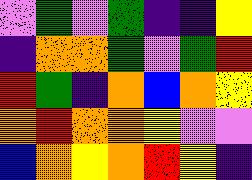[["violet", "green", "violet", "green", "indigo", "indigo", "yellow"], ["indigo", "orange", "orange", "green", "violet", "green", "red"], ["red", "green", "indigo", "orange", "blue", "orange", "yellow"], ["orange", "red", "orange", "orange", "yellow", "violet", "violet"], ["blue", "orange", "yellow", "orange", "red", "yellow", "indigo"]]